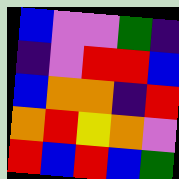[["blue", "violet", "violet", "green", "indigo"], ["indigo", "violet", "red", "red", "blue"], ["blue", "orange", "orange", "indigo", "red"], ["orange", "red", "yellow", "orange", "violet"], ["red", "blue", "red", "blue", "green"]]